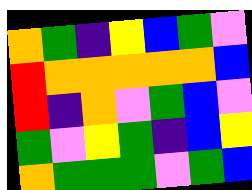[["orange", "green", "indigo", "yellow", "blue", "green", "violet"], ["red", "orange", "orange", "orange", "orange", "orange", "blue"], ["red", "indigo", "orange", "violet", "green", "blue", "violet"], ["green", "violet", "yellow", "green", "indigo", "blue", "yellow"], ["orange", "green", "green", "green", "violet", "green", "blue"]]